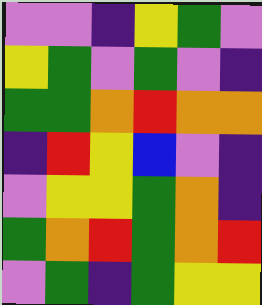[["violet", "violet", "indigo", "yellow", "green", "violet"], ["yellow", "green", "violet", "green", "violet", "indigo"], ["green", "green", "orange", "red", "orange", "orange"], ["indigo", "red", "yellow", "blue", "violet", "indigo"], ["violet", "yellow", "yellow", "green", "orange", "indigo"], ["green", "orange", "red", "green", "orange", "red"], ["violet", "green", "indigo", "green", "yellow", "yellow"]]